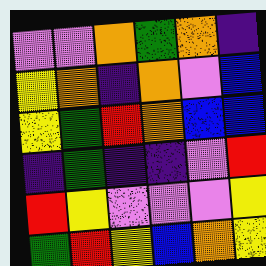[["violet", "violet", "orange", "green", "orange", "indigo"], ["yellow", "orange", "indigo", "orange", "violet", "blue"], ["yellow", "green", "red", "orange", "blue", "blue"], ["indigo", "green", "indigo", "indigo", "violet", "red"], ["red", "yellow", "violet", "violet", "violet", "yellow"], ["green", "red", "yellow", "blue", "orange", "yellow"]]